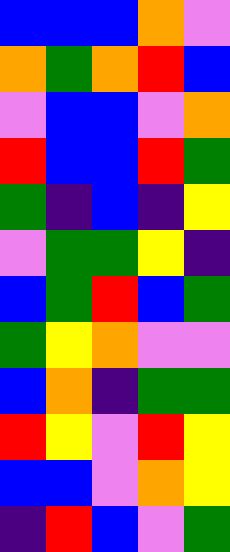[["blue", "blue", "blue", "orange", "violet"], ["orange", "green", "orange", "red", "blue"], ["violet", "blue", "blue", "violet", "orange"], ["red", "blue", "blue", "red", "green"], ["green", "indigo", "blue", "indigo", "yellow"], ["violet", "green", "green", "yellow", "indigo"], ["blue", "green", "red", "blue", "green"], ["green", "yellow", "orange", "violet", "violet"], ["blue", "orange", "indigo", "green", "green"], ["red", "yellow", "violet", "red", "yellow"], ["blue", "blue", "violet", "orange", "yellow"], ["indigo", "red", "blue", "violet", "green"]]